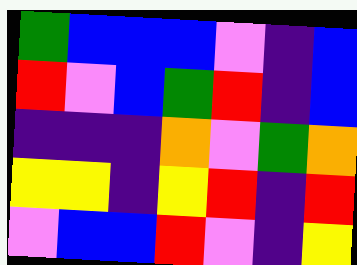[["green", "blue", "blue", "blue", "violet", "indigo", "blue"], ["red", "violet", "blue", "green", "red", "indigo", "blue"], ["indigo", "indigo", "indigo", "orange", "violet", "green", "orange"], ["yellow", "yellow", "indigo", "yellow", "red", "indigo", "red"], ["violet", "blue", "blue", "red", "violet", "indigo", "yellow"]]